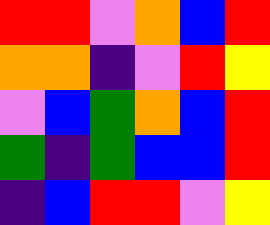[["red", "red", "violet", "orange", "blue", "red"], ["orange", "orange", "indigo", "violet", "red", "yellow"], ["violet", "blue", "green", "orange", "blue", "red"], ["green", "indigo", "green", "blue", "blue", "red"], ["indigo", "blue", "red", "red", "violet", "yellow"]]